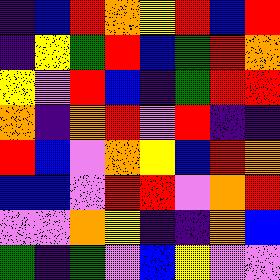[["indigo", "blue", "red", "orange", "yellow", "red", "blue", "red"], ["indigo", "yellow", "green", "red", "blue", "green", "red", "orange"], ["yellow", "violet", "red", "blue", "indigo", "green", "red", "red"], ["orange", "indigo", "orange", "red", "violet", "red", "indigo", "indigo"], ["red", "blue", "violet", "orange", "yellow", "blue", "red", "orange"], ["blue", "blue", "violet", "red", "red", "violet", "orange", "red"], ["violet", "violet", "orange", "yellow", "indigo", "indigo", "orange", "blue"], ["green", "indigo", "green", "violet", "blue", "yellow", "violet", "violet"]]